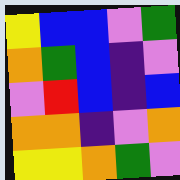[["yellow", "blue", "blue", "violet", "green"], ["orange", "green", "blue", "indigo", "violet"], ["violet", "red", "blue", "indigo", "blue"], ["orange", "orange", "indigo", "violet", "orange"], ["yellow", "yellow", "orange", "green", "violet"]]